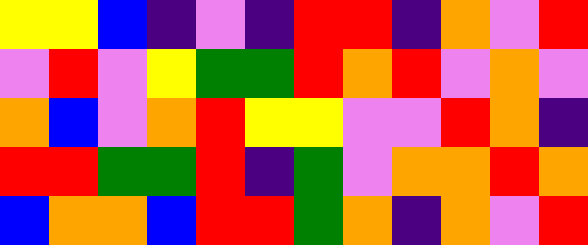[["yellow", "yellow", "blue", "indigo", "violet", "indigo", "red", "red", "indigo", "orange", "violet", "red"], ["violet", "red", "violet", "yellow", "green", "green", "red", "orange", "red", "violet", "orange", "violet"], ["orange", "blue", "violet", "orange", "red", "yellow", "yellow", "violet", "violet", "red", "orange", "indigo"], ["red", "red", "green", "green", "red", "indigo", "green", "violet", "orange", "orange", "red", "orange"], ["blue", "orange", "orange", "blue", "red", "red", "green", "orange", "indigo", "orange", "violet", "red"]]